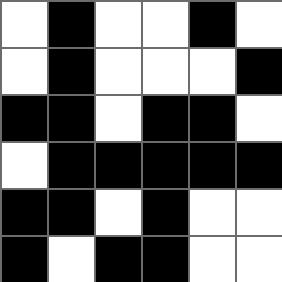[["white", "black", "white", "white", "black", "white"], ["white", "black", "white", "white", "white", "black"], ["black", "black", "white", "black", "black", "white"], ["white", "black", "black", "black", "black", "black"], ["black", "black", "white", "black", "white", "white"], ["black", "white", "black", "black", "white", "white"]]